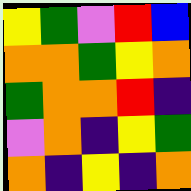[["yellow", "green", "violet", "red", "blue"], ["orange", "orange", "green", "yellow", "orange"], ["green", "orange", "orange", "red", "indigo"], ["violet", "orange", "indigo", "yellow", "green"], ["orange", "indigo", "yellow", "indigo", "orange"]]